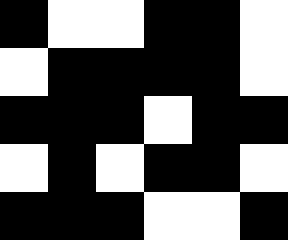[["black", "white", "white", "black", "black", "white"], ["white", "black", "black", "black", "black", "white"], ["black", "black", "black", "white", "black", "black"], ["white", "black", "white", "black", "black", "white"], ["black", "black", "black", "white", "white", "black"]]